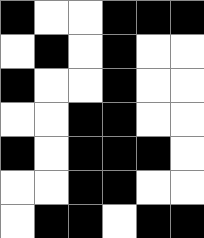[["black", "white", "white", "black", "black", "black"], ["white", "black", "white", "black", "white", "white"], ["black", "white", "white", "black", "white", "white"], ["white", "white", "black", "black", "white", "white"], ["black", "white", "black", "black", "black", "white"], ["white", "white", "black", "black", "white", "white"], ["white", "black", "black", "white", "black", "black"]]